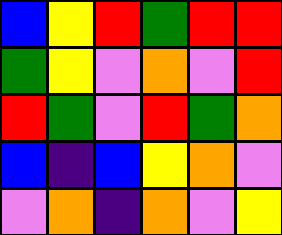[["blue", "yellow", "red", "green", "red", "red"], ["green", "yellow", "violet", "orange", "violet", "red"], ["red", "green", "violet", "red", "green", "orange"], ["blue", "indigo", "blue", "yellow", "orange", "violet"], ["violet", "orange", "indigo", "orange", "violet", "yellow"]]